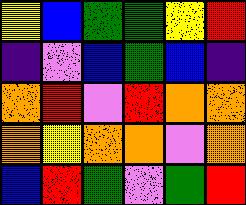[["yellow", "blue", "green", "green", "yellow", "red"], ["indigo", "violet", "blue", "green", "blue", "indigo"], ["orange", "red", "violet", "red", "orange", "orange"], ["orange", "yellow", "orange", "orange", "violet", "orange"], ["blue", "red", "green", "violet", "green", "red"]]